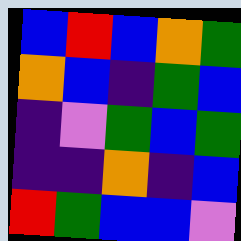[["blue", "red", "blue", "orange", "green"], ["orange", "blue", "indigo", "green", "blue"], ["indigo", "violet", "green", "blue", "green"], ["indigo", "indigo", "orange", "indigo", "blue"], ["red", "green", "blue", "blue", "violet"]]